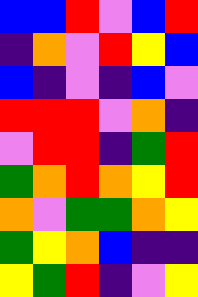[["blue", "blue", "red", "violet", "blue", "red"], ["indigo", "orange", "violet", "red", "yellow", "blue"], ["blue", "indigo", "violet", "indigo", "blue", "violet"], ["red", "red", "red", "violet", "orange", "indigo"], ["violet", "red", "red", "indigo", "green", "red"], ["green", "orange", "red", "orange", "yellow", "red"], ["orange", "violet", "green", "green", "orange", "yellow"], ["green", "yellow", "orange", "blue", "indigo", "indigo"], ["yellow", "green", "red", "indigo", "violet", "yellow"]]